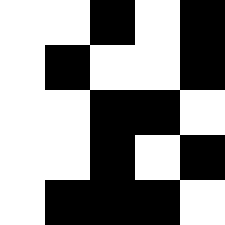[["white", "white", "black", "white", "black"], ["white", "black", "white", "white", "black"], ["white", "white", "black", "black", "white"], ["white", "white", "black", "white", "black"], ["white", "black", "black", "black", "white"]]